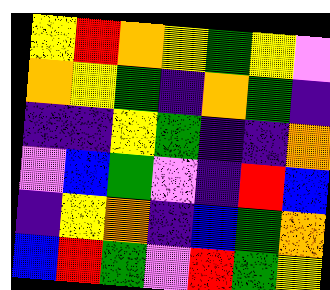[["yellow", "red", "orange", "yellow", "green", "yellow", "violet"], ["orange", "yellow", "green", "indigo", "orange", "green", "indigo"], ["indigo", "indigo", "yellow", "green", "indigo", "indigo", "orange"], ["violet", "blue", "green", "violet", "indigo", "red", "blue"], ["indigo", "yellow", "orange", "indigo", "blue", "green", "orange"], ["blue", "red", "green", "violet", "red", "green", "yellow"]]